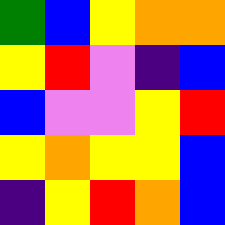[["green", "blue", "yellow", "orange", "orange"], ["yellow", "red", "violet", "indigo", "blue"], ["blue", "violet", "violet", "yellow", "red"], ["yellow", "orange", "yellow", "yellow", "blue"], ["indigo", "yellow", "red", "orange", "blue"]]